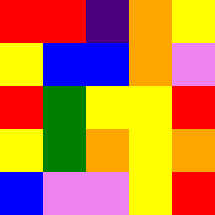[["red", "red", "indigo", "orange", "yellow"], ["yellow", "blue", "blue", "orange", "violet"], ["red", "green", "yellow", "yellow", "red"], ["yellow", "green", "orange", "yellow", "orange"], ["blue", "violet", "violet", "yellow", "red"]]